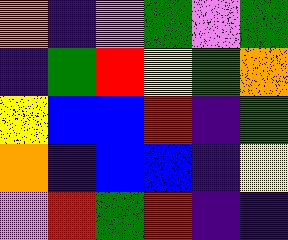[["orange", "indigo", "violet", "green", "violet", "green"], ["indigo", "green", "red", "yellow", "green", "orange"], ["yellow", "blue", "blue", "red", "indigo", "green"], ["orange", "indigo", "blue", "blue", "indigo", "yellow"], ["violet", "red", "green", "red", "indigo", "indigo"]]